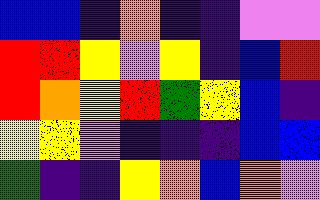[["blue", "blue", "indigo", "orange", "indigo", "indigo", "violet", "violet"], ["red", "red", "yellow", "violet", "yellow", "indigo", "blue", "red"], ["red", "orange", "yellow", "red", "green", "yellow", "blue", "indigo"], ["yellow", "yellow", "violet", "indigo", "indigo", "indigo", "blue", "blue"], ["green", "indigo", "indigo", "yellow", "orange", "blue", "orange", "violet"]]